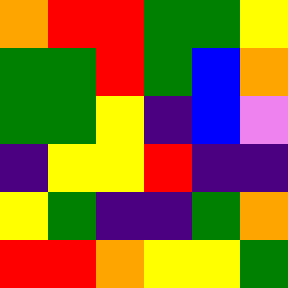[["orange", "red", "red", "green", "green", "yellow"], ["green", "green", "red", "green", "blue", "orange"], ["green", "green", "yellow", "indigo", "blue", "violet"], ["indigo", "yellow", "yellow", "red", "indigo", "indigo"], ["yellow", "green", "indigo", "indigo", "green", "orange"], ["red", "red", "orange", "yellow", "yellow", "green"]]